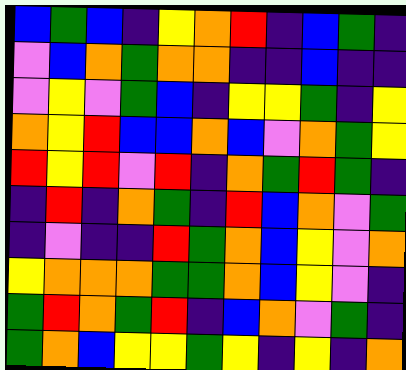[["blue", "green", "blue", "indigo", "yellow", "orange", "red", "indigo", "blue", "green", "indigo"], ["violet", "blue", "orange", "green", "orange", "orange", "indigo", "indigo", "blue", "indigo", "indigo"], ["violet", "yellow", "violet", "green", "blue", "indigo", "yellow", "yellow", "green", "indigo", "yellow"], ["orange", "yellow", "red", "blue", "blue", "orange", "blue", "violet", "orange", "green", "yellow"], ["red", "yellow", "red", "violet", "red", "indigo", "orange", "green", "red", "green", "indigo"], ["indigo", "red", "indigo", "orange", "green", "indigo", "red", "blue", "orange", "violet", "green"], ["indigo", "violet", "indigo", "indigo", "red", "green", "orange", "blue", "yellow", "violet", "orange"], ["yellow", "orange", "orange", "orange", "green", "green", "orange", "blue", "yellow", "violet", "indigo"], ["green", "red", "orange", "green", "red", "indigo", "blue", "orange", "violet", "green", "indigo"], ["green", "orange", "blue", "yellow", "yellow", "green", "yellow", "indigo", "yellow", "indigo", "orange"]]